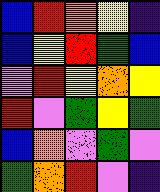[["blue", "red", "orange", "yellow", "indigo"], ["blue", "yellow", "red", "green", "blue"], ["violet", "red", "yellow", "orange", "yellow"], ["red", "violet", "green", "yellow", "green"], ["blue", "orange", "violet", "green", "violet"], ["green", "orange", "red", "violet", "indigo"]]